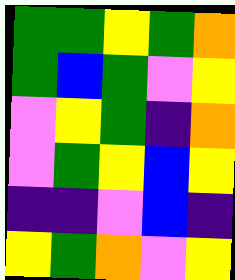[["green", "green", "yellow", "green", "orange"], ["green", "blue", "green", "violet", "yellow"], ["violet", "yellow", "green", "indigo", "orange"], ["violet", "green", "yellow", "blue", "yellow"], ["indigo", "indigo", "violet", "blue", "indigo"], ["yellow", "green", "orange", "violet", "yellow"]]